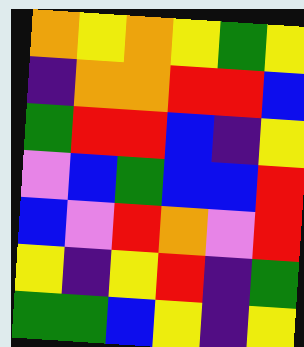[["orange", "yellow", "orange", "yellow", "green", "yellow"], ["indigo", "orange", "orange", "red", "red", "blue"], ["green", "red", "red", "blue", "indigo", "yellow"], ["violet", "blue", "green", "blue", "blue", "red"], ["blue", "violet", "red", "orange", "violet", "red"], ["yellow", "indigo", "yellow", "red", "indigo", "green"], ["green", "green", "blue", "yellow", "indigo", "yellow"]]